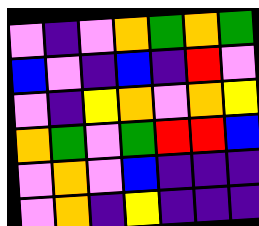[["violet", "indigo", "violet", "orange", "green", "orange", "green"], ["blue", "violet", "indigo", "blue", "indigo", "red", "violet"], ["violet", "indigo", "yellow", "orange", "violet", "orange", "yellow"], ["orange", "green", "violet", "green", "red", "red", "blue"], ["violet", "orange", "violet", "blue", "indigo", "indigo", "indigo"], ["violet", "orange", "indigo", "yellow", "indigo", "indigo", "indigo"]]